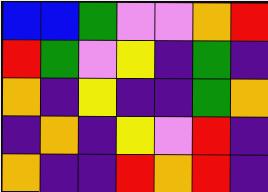[["blue", "blue", "green", "violet", "violet", "orange", "red"], ["red", "green", "violet", "yellow", "indigo", "green", "indigo"], ["orange", "indigo", "yellow", "indigo", "indigo", "green", "orange"], ["indigo", "orange", "indigo", "yellow", "violet", "red", "indigo"], ["orange", "indigo", "indigo", "red", "orange", "red", "indigo"]]